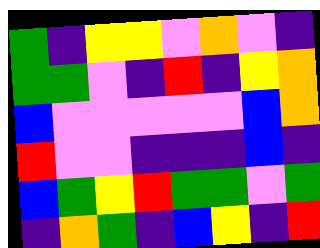[["green", "indigo", "yellow", "yellow", "violet", "orange", "violet", "indigo"], ["green", "green", "violet", "indigo", "red", "indigo", "yellow", "orange"], ["blue", "violet", "violet", "violet", "violet", "violet", "blue", "orange"], ["red", "violet", "violet", "indigo", "indigo", "indigo", "blue", "indigo"], ["blue", "green", "yellow", "red", "green", "green", "violet", "green"], ["indigo", "orange", "green", "indigo", "blue", "yellow", "indigo", "red"]]